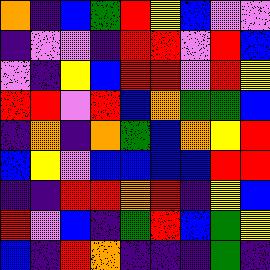[["orange", "indigo", "blue", "green", "red", "yellow", "blue", "violet", "violet"], ["indigo", "violet", "violet", "indigo", "red", "red", "violet", "red", "blue"], ["violet", "indigo", "yellow", "blue", "red", "red", "violet", "red", "yellow"], ["red", "red", "violet", "red", "blue", "orange", "green", "green", "blue"], ["indigo", "orange", "indigo", "orange", "green", "blue", "orange", "yellow", "red"], ["blue", "yellow", "violet", "blue", "blue", "blue", "blue", "red", "red"], ["indigo", "indigo", "red", "red", "orange", "red", "indigo", "yellow", "blue"], ["red", "violet", "blue", "indigo", "green", "red", "blue", "green", "yellow"], ["blue", "indigo", "red", "orange", "indigo", "indigo", "indigo", "green", "indigo"]]